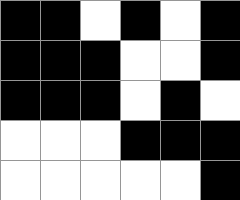[["black", "black", "white", "black", "white", "black"], ["black", "black", "black", "white", "white", "black"], ["black", "black", "black", "white", "black", "white"], ["white", "white", "white", "black", "black", "black"], ["white", "white", "white", "white", "white", "black"]]